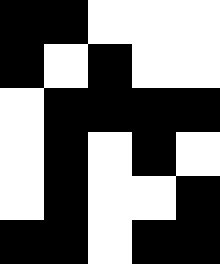[["black", "black", "white", "white", "white"], ["black", "white", "black", "white", "white"], ["white", "black", "black", "black", "black"], ["white", "black", "white", "black", "white"], ["white", "black", "white", "white", "black"], ["black", "black", "white", "black", "black"]]